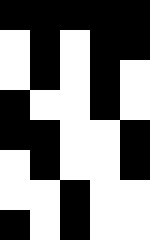[["black", "black", "black", "black", "black"], ["white", "black", "white", "black", "black"], ["white", "black", "white", "black", "white"], ["black", "white", "white", "black", "white"], ["black", "black", "white", "white", "black"], ["white", "black", "white", "white", "black"], ["white", "white", "black", "white", "white"], ["black", "white", "black", "white", "white"]]